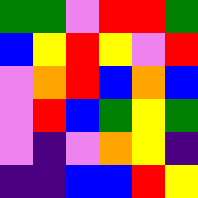[["green", "green", "violet", "red", "red", "green"], ["blue", "yellow", "red", "yellow", "violet", "red"], ["violet", "orange", "red", "blue", "orange", "blue"], ["violet", "red", "blue", "green", "yellow", "green"], ["violet", "indigo", "violet", "orange", "yellow", "indigo"], ["indigo", "indigo", "blue", "blue", "red", "yellow"]]